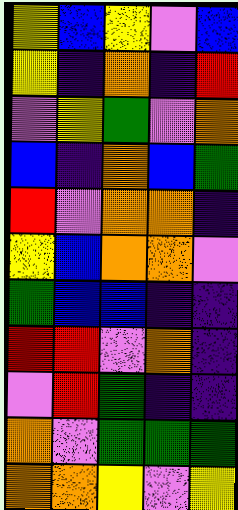[["yellow", "blue", "yellow", "violet", "blue"], ["yellow", "indigo", "orange", "indigo", "red"], ["violet", "yellow", "green", "violet", "orange"], ["blue", "indigo", "orange", "blue", "green"], ["red", "violet", "orange", "orange", "indigo"], ["yellow", "blue", "orange", "orange", "violet"], ["green", "blue", "blue", "indigo", "indigo"], ["red", "red", "violet", "orange", "indigo"], ["violet", "red", "green", "indigo", "indigo"], ["orange", "violet", "green", "green", "green"], ["orange", "orange", "yellow", "violet", "yellow"]]